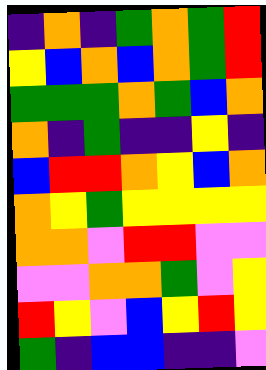[["indigo", "orange", "indigo", "green", "orange", "green", "red"], ["yellow", "blue", "orange", "blue", "orange", "green", "red"], ["green", "green", "green", "orange", "green", "blue", "orange"], ["orange", "indigo", "green", "indigo", "indigo", "yellow", "indigo"], ["blue", "red", "red", "orange", "yellow", "blue", "orange"], ["orange", "yellow", "green", "yellow", "yellow", "yellow", "yellow"], ["orange", "orange", "violet", "red", "red", "violet", "violet"], ["violet", "violet", "orange", "orange", "green", "violet", "yellow"], ["red", "yellow", "violet", "blue", "yellow", "red", "yellow"], ["green", "indigo", "blue", "blue", "indigo", "indigo", "violet"]]